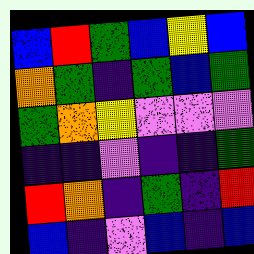[["blue", "red", "green", "blue", "yellow", "blue"], ["orange", "green", "indigo", "green", "blue", "green"], ["green", "orange", "yellow", "violet", "violet", "violet"], ["indigo", "indigo", "violet", "indigo", "indigo", "green"], ["red", "orange", "indigo", "green", "indigo", "red"], ["blue", "indigo", "violet", "blue", "indigo", "blue"]]